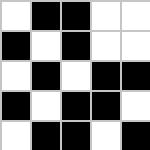[["white", "black", "black", "white", "white"], ["black", "white", "black", "white", "white"], ["white", "black", "white", "black", "black"], ["black", "white", "black", "black", "white"], ["white", "black", "black", "white", "black"]]